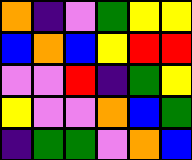[["orange", "indigo", "violet", "green", "yellow", "yellow"], ["blue", "orange", "blue", "yellow", "red", "red"], ["violet", "violet", "red", "indigo", "green", "yellow"], ["yellow", "violet", "violet", "orange", "blue", "green"], ["indigo", "green", "green", "violet", "orange", "blue"]]